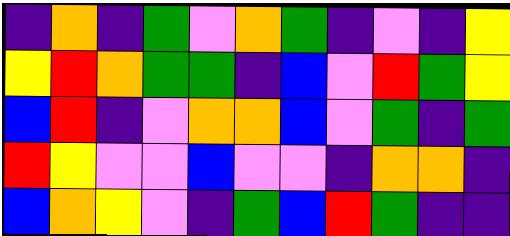[["indigo", "orange", "indigo", "green", "violet", "orange", "green", "indigo", "violet", "indigo", "yellow"], ["yellow", "red", "orange", "green", "green", "indigo", "blue", "violet", "red", "green", "yellow"], ["blue", "red", "indigo", "violet", "orange", "orange", "blue", "violet", "green", "indigo", "green"], ["red", "yellow", "violet", "violet", "blue", "violet", "violet", "indigo", "orange", "orange", "indigo"], ["blue", "orange", "yellow", "violet", "indigo", "green", "blue", "red", "green", "indigo", "indigo"]]